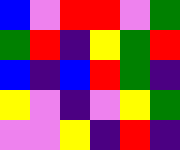[["blue", "violet", "red", "red", "violet", "green"], ["green", "red", "indigo", "yellow", "green", "red"], ["blue", "indigo", "blue", "red", "green", "indigo"], ["yellow", "violet", "indigo", "violet", "yellow", "green"], ["violet", "violet", "yellow", "indigo", "red", "indigo"]]